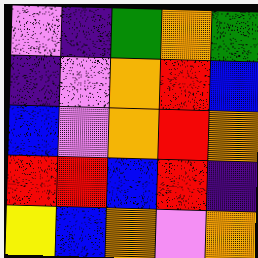[["violet", "indigo", "green", "orange", "green"], ["indigo", "violet", "orange", "red", "blue"], ["blue", "violet", "orange", "red", "orange"], ["red", "red", "blue", "red", "indigo"], ["yellow", "blue", "orange", "violet", "orange"]]